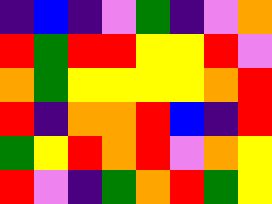[["indigo", "blue", "indigo", "violet", "green", "indigo", "violet", "orange"], ["red", "green", "red", "red", "yellow", "yellow", "red", "violet"], ["orange", "green", "yellow", "yellow", "yellow", "yellow", "orange", "red"], ["red", "indigo", "orange", "orange", "red", "blue", "indigo", "red"], ["green", "yellow", "red", "orange", "red", "violet", "orange", "yellow"], ["red", "violet", "indigo", "green", "orange", "red", "green", "yellow"]]